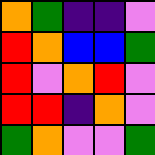[["orange", "green", "indigo", "indigo", "violet"], ["red", "orange", "blue", "blue", "green"], ["red", "violet", "orange", "red", "violet"], ["red", "red", "indigo", "orange", "violet"], ["green", "orange", "violet", "violet", "green"]]